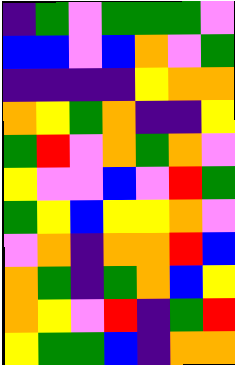[["indigo", "green", "violet", "green", "green", "green", "violet"], ["blue", "blue", "violet", "blue", "orange", "violet", "green"], ["indigo", "indigo", "indigo", "indigo", "yellow", "orange", "orange"], ["orange", "yellow", "green", "orange", "indigo", "indigo", "yellow"], ["green", "red", "violet", "orange", "green", "orange", "violet"], ["yellow", "violet", "violet", "blue", "violet", "red", "green"], ["green", "yellow", "blue", "yellow", "yellow", "orange", "violet"], ["violet", "orange", "indigo", "orange", "orange", "red", "blue"], ["orange", "green", "indigo", "green", "orange", "blue", "yellow"], ["orange", "yellow", "violet", "red", "indigo", "green", "red"], ["yellow", "green", "green", "blue", "indigo", "orange", "orange"]]